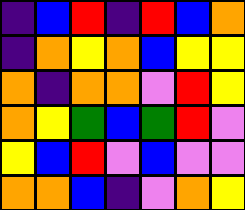[["indigo", "blue", "red", "indigo", "red", "blue", "orange"], ["indigo", "orange", "yellow", "orange", "blue", "yellow", "yellow"], ["orange", "indigo", "orange", "orange", "violet", "red", "yellow"], ["orange", "yellow", "green", "blue", "green", "red", "violet"], ["yellow", "blue", "red", "violet", "blue", "violet", "violet"], ["orange", "orange", "blue", "indigo", "violet", "orange", "yellow"]]